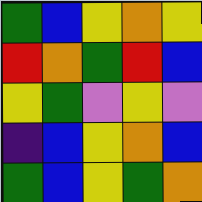[["green", "blue", "yellow", "orange", "yellow"], ["red", "orange", "green", "red", "blue"], ["yellow", "green", "violet", "yellow", "violet"], ["indigo", "blue", "yellow", "orange", "blue"], ["green", "blue", "yellow", "green", "orange"]]